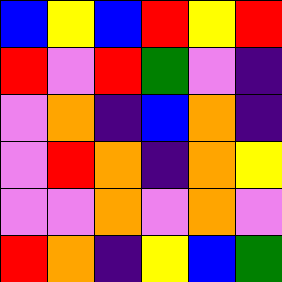[["blue", "yellow", "blue", "red", "yellow", "red"], ["red", "violet", "red", "green", "violet", "indigo"], ["violet", "orange", "indigo", "blue", "orange", "indigo"], ["violet", "red", "orange", "indigo", "orange", "yellow"], ["violet", "violet", "orange", "violet", "orange", "violet"], ["red", "orange", "indigo", "yellow", "blue", "green"]]